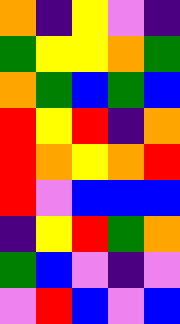[["orange", "indigo", "yellow", "violet", "indigo"], ["green", "yellow", "yellow", "orange", "green"], ["orange", "green", "blue", "green", "blue"], ["red", "yellow", "red", "indigo", "orange"], ["red", "orange", "yellow", "orange", "red"], ["red", "violet", "blue", "blue", "blue"], ["indigo", "yellow", "red", "green", "orange"], ["green", "blue", "violet", "indigo", "violet"], ["violet", "red", "blue", "violet", "blue"]]